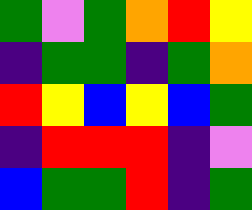[["green", "violet", "green", "orange", "red", "yellow"], ["indigo", "green", "green", "indigo", "green", "orange"], ["red", "yellow", "blue", "yellow", "blue", "green"], ["indigo", "red", "red", "red", "indigo", "violet"], ["blue", "green", "green", "red", "indigo", "green"]]